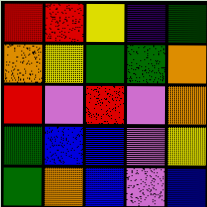[["red", "red", "yellow", "indigo", "green"], ["orange", "yellow", "green", "green", "orange"], ["red", "violet", "red", "violet", "orange"], ["green", "blue", "blue", "violet", "yellow"], ["green", "orange", "blue", "violet", "blue"]]